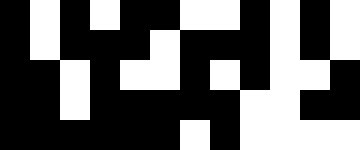[["black", "white", "black", "white", "black", "black", "white", "white", "black", "white", "black", "white"], ["black", "white", "black", "black", "black", "white", "black", "black", "black", "white", "black", "white"], ["black", "black", "white", "black", "white", "white", "black", "white", "black", "white", "white", "black"], ["black", "black", "white", "black", "black", "black", "black", "black", "white", "white", "black", "black"], ["black", "black", "black", "black", "black", "black", "white", "black", "white", "white", "white", "white"]]